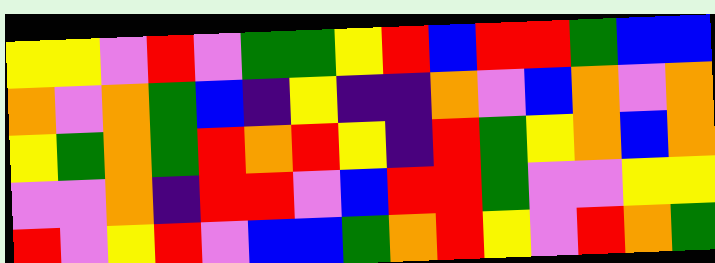[["yellow", "yellow", "violet", "red", "violet", "green", "green", "yellow", "red", "blue", "red", "red", "green", "blue", "blue"], ["orange", "violet", "orange", "green", "blue", "indigo", "yellow", "indigo", "indigo", "orange", "violet", "blue", "orange", "violet", "orange"], ["yellow", "green", "orange", "green", "red", "orange", "red", "yellow", "indigo", "red", "green", "yellow", "orange", "blue", "orange"], ["violet", "violet", "orange", "indigo", "red", "red", "violet", "blue", "red", "red", "green", "violet", "violet", "yellow", "yellow"], ["red", "violet", "yellow", "red", "violet", "blue", "blue", "green", "orange", "red", "yellow", "violet", "red", "orange", "green"]]